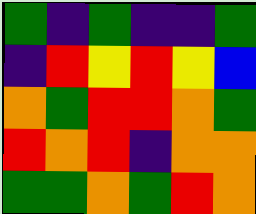[["green", "indigo", "green", "indigo", "indigo", "green"], ["indigo", "red", "yellow", "red", "yellow", "blue"], ["orange", "green", "red", "red", "orange", "green"], ["red", "orange", "red", "indigo", "orange", "orange"], ["green", "green", "orange", "green", "red", "orange"]]